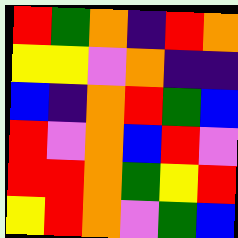[["red", "green", "orange", "indigo", "red", "orange"], ["yellow", "yellow", "violet", "orange", "indigo", "indigo"], ["blue", "indigo", "orange", "red", "green", "blue"], ["red", "violet", "orange", "blue", "red", "violet"], ["red", "red", "orange", "green", "yellow", "red"], ["yellow", "red", "orange", "violet", "green", "blue"]]